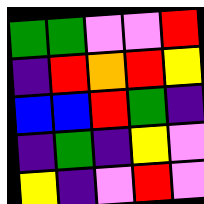[["green", "green", "violet", "violet", "red"], ["indigo", "red", "orange", "red", "yellow"], ["blue", "blue", "red", "green", "indigo"], ["indigo", "green", "indigo", "yellow", "violet"], ["yellow", "indigo", "violet", "red", "violet"]]